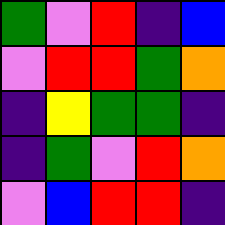[["green", "violet", "red", "indigo", "blue"], ["violet", "red", "red", "green", "orange"], ["indigo", "yellow", "green", "green", "indigo"], ["indigo", "green", "violet", "red", "orange"], ["violet", "blue", "red", "red", "indigo"]]